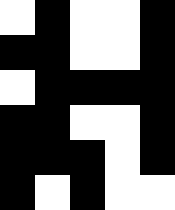[["white", "black", "white", "white", "black"], ["black", "black", "white", "white", "black"], ["white", "black", "black", "black", "black"], ["black", "black", "white", "white", "black"], ["black", "black", "black", "white", "black"], ["black", "white", "black", "white", "white"]]